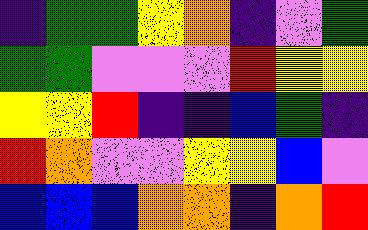[["indigo", "green", "green", "yellow", "orange", "indigo", "violet", "green"], ["green", "green", "violet", "violet", "violet", "red", "yellow", "yellow"], ["yellow", "yellow", "red", "indigo", "indigo", "blue", "green", "indigo"], ["red", "orange", "violet", "violet", "yellow", "yellow", "blue", "violet"], ["blue", "blue", "blue", "orange", "orange", "indigo", "orange", "red"]]